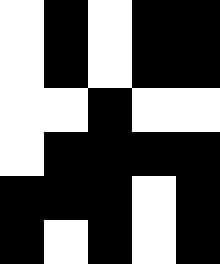[["white", "black", "white", "black", "black"], ["white", "black", "white", "black", "black"], ["white", "white", "black", "white", "white"], ["white", "black", "black", "black", "black"], ["black", "black", "black", "white", "black"], ["black", "white", "black", "white", "black"]]